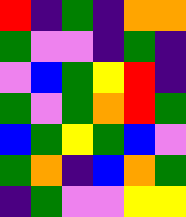[["red", "indigo", "green", "indigo", "orange", "orange"], ["green", "violet", "violet", "indigo", "green", "indigo"], ["violet", "blue", "green", "yellow", "red", "indigo"], ["green", "violet", "green", "orange", "red", "green"], ["blue", "green", "yellow", "green", "blue", "violet"], ["green", "orange", "indigo", "blue", "orange", "green"], ["indigo", "green", "violet", "violet", "yellow", "yellow"]]